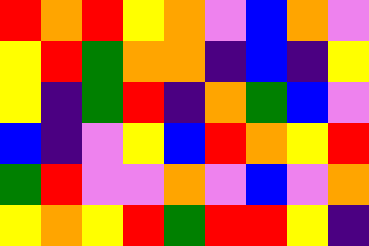[["red", "orange", "red", "yellow", "orange", "violet", "blue", "orange", "violet"], ["yellow", "red", "green", "orange", "orange", "indigo", "blue", "indigo", "yellow"], ["yellow", "indigo", "green", "red", "indigo", "orange", "green", "blue", "violet"], ["blue", "indigo", "violet", "yellow", "blue", "red", "orange", "yellow", "red"], ["green", "red", "violet", "violet", "orange", "violet", "blue", "violet", "orange"], ["yellow", "orange", "yellow", "red", "green", "red", "red", "yellow", "indigo"]]